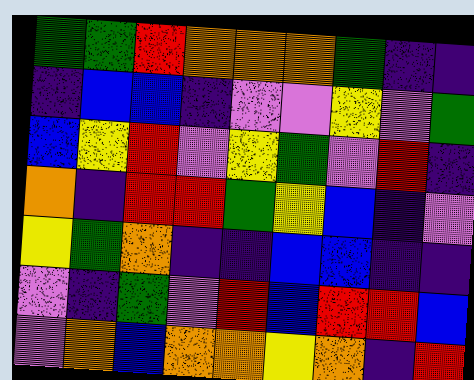[["green", "green", "red", "orange", "orange", "orange", "green", "indigo", "indigo"], ["indigo", "blue", "blue", "indigo", "violet", "violet", "yellow", "violet", "green"], ["blue", "yellow", "red", "violet", "yellow", "green", "violet", "red", "indigo"], ["orange", "indigo", "red", "red", "green", "yellow", "blue", "indigo", "violet"], ["yellow", "green", "orange", "indigo", "indigo", "blue", "blue", "indigo", "indigo"], ["violet", "indigo", "green", "violet", "red", "blue", "red", "red", "blue"], ["violet", "orange", "blue", "orange", "orange", "yellow", "orange", "indigo", "red"]]